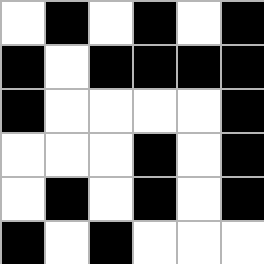[["white", "black", "white", "black", "white", "black"], ["black", "white", "black", "black", "black", "black"], ["black", "white", "white", "white", "white", "black"], ["white", "white", "white", "black", "white", "black"], ["white", "black", "white", "black", "white", "black"], ["black", "white", "black", "white", "white", "white"]]